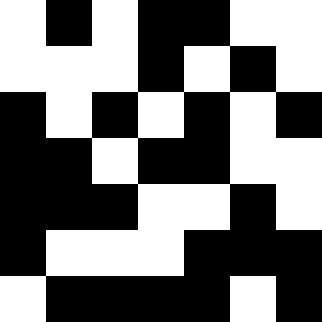[["white", "black", "white", "black", "black", "white", "white"], ["white", "white", "white", "black", "white", "black", "white"], ["black", "white", "black", "white", "black", "white", "black"], ["black", "black", "white", "black", "black", "white", "white"], ["black", "black", "black", "white", "white", "black", "white"], ["black", "white", "white", "white", "black", "black", "black"], ["white", "black", "black", "black", "black", "white", "black"]]